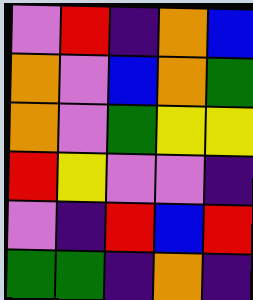[["violet", "red", "indigo", "orange", "blue"], ["orange", "violet", "blue", "orange", "green"], ["orange", "violet", "green", "yellow", "yellow"], ["red", "yellow", "violet", "violet", "indigo"], ["violet", "indigo", "red", "blue", "red"], ["green", "green", "indigo", "orange", "indigo"]]